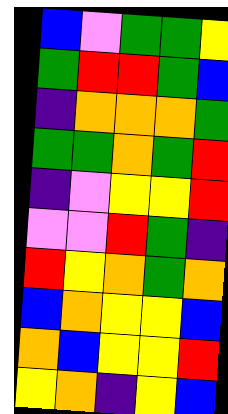[["blue", "violet", "green", "green", "yellow"], ["green", "red", "red", "green", "blue"], ["indigo", "orange", "orange", "orange", "green"], ["green", "green", "orange", "green", "red"], ["indigo", "violet", "yellow", "yellow", "red"], ["violet", "violet", "red", "green", "indigo"], ["red", "yellow", "orange", "green", "orange"], ["blue", "orange", "yellow", "yellow", "blue"], ["orange", "blue", "yellow", "yellow", "red"], ["yellow", "orange", "indigo", "yellow", "blue"]]